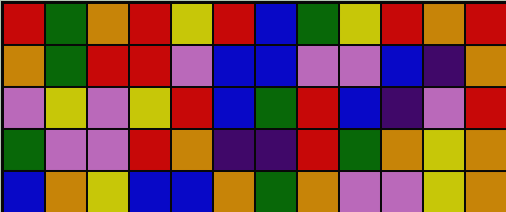[["red", "green", "orange", "red", "yellow", "red", "blue", "green", "yellow", "red", "orange", "red"], ["orange", "green", "red", "red", "violet", "blue", "blue", "violet", "violet", "blue", "indigo", "orange"], ["violet", "yellow", "violet", "yellow", "red", "blue", "green", "red", "blue", "indigo", "violet", "red"], ["green", "violet", "violet", "red", "orange", "indigo", "indigo", "red", "green", "orange", "yellow", "orange"], ["blue", "orange", "yellow", "blue", "blue", "orange", "green", "orange", "violet", "violet", "yellow", "orange"]]